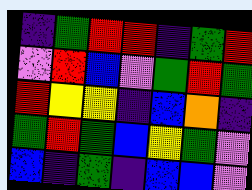[["indigo", "green", "red", "red", "indigo", "green", "red"], ["violet", "red", "blue", "violet", "green", "red", "green"], ["red", "yellow", "yellow", "indigo", "blue", "orange", "indigo"], ["green", "red", "green", "blue", "yellow", "green", "violet"], ["blue", "indigo", "green", "indigo", "blue", "blue", "violet"]]